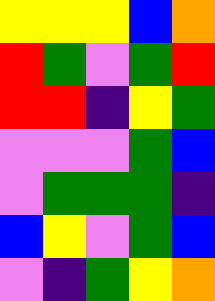[["yellow", "yellow", "yellow", "blue", "orange"], ["red", "green", "violet", "green", "red"], ["red", "red", "indigo", "yellow", "green"], ["violet", "violet", "violet", "green", "blue"], ["violet", "green", "green", "green", "indigo"], ["blue", "yellow", "violet", "green", "blue"], ["violet", "indigo", "green", "yellow", "orange"]]